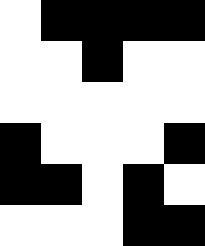[["white", "black", "black", "black", "black"], ["white", "white", "black", "white", "white"], ["white", "white", "white", "white", "white"], ["black", "white", "white", "white", "black"], ["black", "black", "white", "black", "white"], ["white", "white", "white", "black", "black"]]